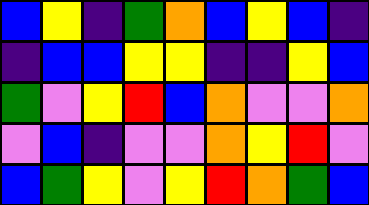[["blue", "yellow", "indigo", "green", "orange", "blue", "yellow", "blue", "indigo"], ["indigo", "blue", "blue", "yellow", "yellow", "indigo", "indigo", "yellow", "blue"], ["green", "violet", "yellow", "red", "blue", "orange", "violet", "violet", "orange"], ["violet", "blue", "indigo", "violet", "violet", "orange", "yellow", "red", "violet"], ["blue", "green", "yellow", "violet", "yellow", "red", "orange", "green", "blue"]]